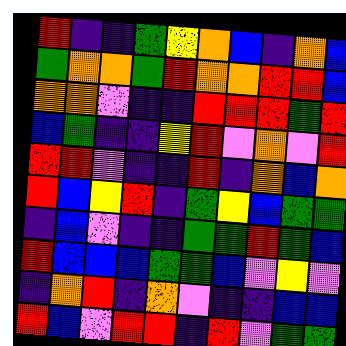[["red", "indigo", "indigo", "green", "yellow", "orange", "blue", "indigo", "orange", "blue"], ["green", "orange", "orange", "green", "red", "orange", "orange", "red", "red", "blue"], ["orange", "orange", "violet", "indigo", "indigo", "red", "red", "red", "green", "red"], ["blue", "green", "indigo", "indigo", "yellow", "red", "violet", "orange", "violet", "red"], ["red", "red", "violet", "indigo", "indigo", "red", "indigo", "orange", "blue", "orange"], ["red", "blue", "yellow", "red", "indigo", "green", "yellow", "blue", "green", "green"], ["indigo", "blue", "violet", "indigo", "indigo", "green", "green", "red", "green", "blue"], ["red", "blue", "blue", "blue", "green", "green", "blue", "violet", "yellow", "violet"], ["indigo", "orange", "red", "indigo", "orange", "violet", "indigo", "indigo", "blue", "blue"], ["red", "blue", "violet", "red", "red", "indigo", "red", "violet", "green", "green"]]